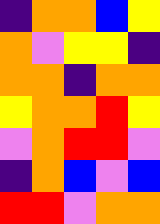[["indigo", "orange", "orange", "blue", "yellow"], ["orange", "violet", "yellow", "yellow", "indigo"], ["orange", "orange", "indigo", "orange", "orange"], ["yellow", "orange", "orange", "red", "yellow"], ["violet", "orange", "red", "red", "violet"], ["indigo", "orange", "blue", "violet", "blue"], ["red", "red", "violet", "orange", "orange"]]